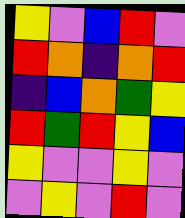[["yellow", "violet", "blue", "red", "violet"], ["red", "orange", "indigo", "orange", "red"], ["indigo", "blue", "orange", "green", "yellow"], ["red", "green", "red", "yellow", "blue"], ["yellow", "violet", "violet", "yellow", "violet"], ["violet", "yellow", "violet", "red", "violet"]]